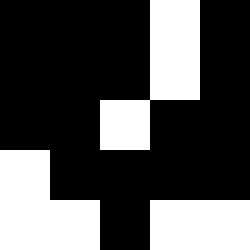[["black", "black", "black", "white", "black"], ["black", "black", "black", "white", "black"], ["black", "black", "white", "black", "black"], ["white", "black", "black", "black", "black"], ["white", "white", "black", "white", "white"]]